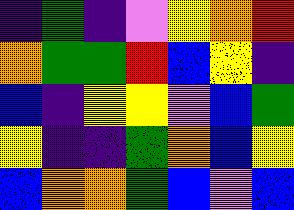[["indigo", "green", "indigo", "violet", "yellow", "orange", "red"], ["orange", "green", "green", "red", "blue", "yellow", "indigo"], ["blue", "indigo", "yellow", "yellow", "violet", "blue", "green"], ["yellow", "indigo", "indigo", "green", "orange", "blue", "yellow"], ["blue", "orange", "orange", "green", "blue", "violet", "blue"]]